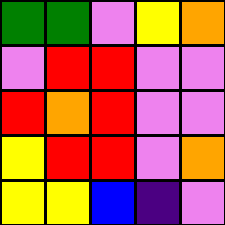[["green", "green", "violet", "yellow", "orange"], ["violet", "red", "red", "violet", "violet"], ["red", "orange", "red", "violet", "violet"], ["yellow", "red", "red", "violet", "orange"], ["yellow", "yellow", "blue", "indigo", "violet"]]